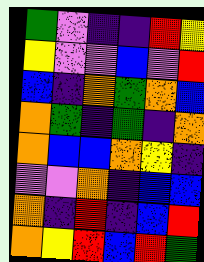[["green", "violet", "indigo", "indigo", "red", "yellow"], ["yellow", "violet", "violet", "blue", "violet", "red"], ["blue", "indigo", "orange", "green", "orange", "blue"], ["orange", "green", "indigo", "green", "indigo", "orange"], ["orange", "blue", "blue", "orange", "yellow", "indigo"], ["violet", "violet", "orange", "indigo", "blue", "blue"], ["orange", "indigo", "red", "indigo", "blue", "red"], ["orange", "yellow", "red", "blue", "red", "green"]]